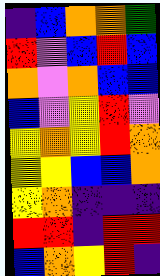[["indigo", "blue", "orange", "orange", "green"], ["red", "violet", "blue", "red", "blue"], ["orange", "violet", "orange", "blue", "blue"], ["blue", "violet", "yellow", "red", "violet"], ["yellow", "orange", "yellow", "red", "orange"], ["yellow", "yellow", "blue", "blue", "orange"], ["yellow", "orange", "indigo", "indigo", "indigo"], ["red", "red", "indigo", "red", "red"], ["blue", "orange", "yellow", "red", "indigo"]]